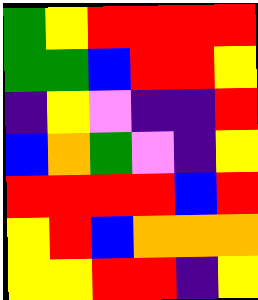[["green", "yellow", "red", "red", "red", "red"], ["green", "green", "blue", "red", "red", "yellow"], ["indigo", "yellow", "violet", "indigo", "indigo", "red"], ["blue", "orange", "green", "violet", "indigo", "yellow"], ["red", "red", "red", "red", "blue", "red"], ["yellow", "red", "blue", "orange", "orange", "orange"], ["yellow", "yellow", "red", "red", "indigo", "yellow"]]